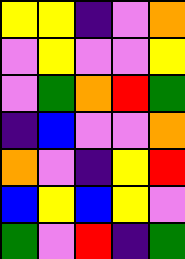[["yellow", "yellow", "indigo", "violet", "orange"], ["violet", "yellow", "violet", "violet", "yellow"], ["violet", "green", "orange", "red", "green"], ["indigo", "blue", "violet", "violet", "orange"], ["orange", "violet", "indigo", "yellow", "red"], ["blue", "yellow", "blue", "yellow", "violet"], ["green", "violet", "red", "indigo", "green"]]